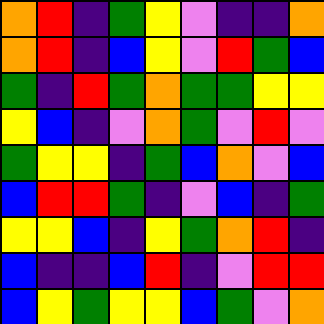[["orange", "red", "indigo", "green", "yellow", "violet", "indigo", "indigo", "orange"], ["orange", "red", "indigo", "blue", "yellow", "violet", "red", "green", "blue"], ["green", "indigo", "red", "green", "orange", "green", "green", "yellow", "yellow"], ["yellow", "blue", "indigo", "violet", "orange", "green", "violet", "red", "violet"], ["green", "yellow", "yellow", "indigo", "green", "blue", "orange", "violet", "blue"], ["blue", "red", "red", "green", "indigo", "violet", "blue", "indigo", "green"], ["yellow", "yellow", "blue", "indigo", "yellow", "green", "orange", "red", "indigo"], ["blue", "indigo", "indigo", "blue", "red", "indigo", "violet", "red", "red"], ["blue", "yellow", "green", "yellow", "yellow", "blue", "green", "violet", "orange"]]